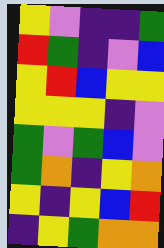[["yellow", "violet", "indigo", "indigo", "green"], ["red", "green", "indigo", "violet", "blue"], ["yellow", "red", "blue", "yellow", "yellow"], ["yellow", "yellow", "yellow", "indigo", "violet"], ["green", "violet", "green", "blue", "violet"], ["green", "orange", "indigo", "yellow", "orange"], ["yellow", "indigo", "yellow", "blue", "red"], ["indigo", "yellow", "green", "orange", "orange"]]